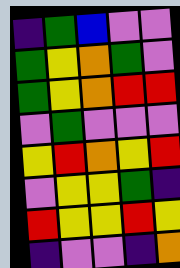[["indigo", "green", "blue", "violet", "violet"], ["green", "yellow", "orange", "green", "violet"], ["green", "yellow", "orange", "red", "red"], ["violet", "green", "violet", "violet", "violet"], ["yellow", "red", "orange", "yellow", "red"], ["violet", "yellow", "yellow", "green", "indigo"], ["red", "yellow", "yellow", "red", "yellow"], ["indigo", "violet", "violet", "indigo", "orange"]]